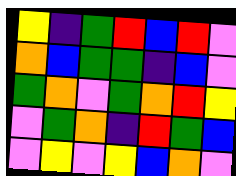[["yellow", "indigo", "green", "red", "blue", "red", "violet"], ["orange", "blue", "green", "green", "indigo", "blue", "violet"], ["green", "orange", "violet", "green", "orange", "red", "yellow"], ["violet", "green", "orange", "indigo", "red", "green", "blue"], ["violet", "yellow", "violet", "yellow", "blue", "orange", "violet"]]